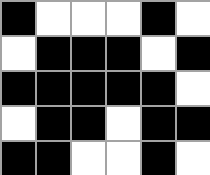[["black", "white", "white", "white", "black", "white"], ["white", "black", "black", "black", "white", "black"], ["black", "black", "black", "black", "black", "white"], ["white", "black", "black", "white", "black", "black"], ["black", "black", "white", "white", "black", "white"]]